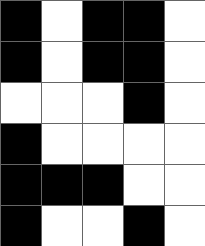[["black", "white", "black", "black", "white"], ["black", "white", "black", "black", "white"], ["white", "white", "white", "black", "white"], ["black", "white", "white", "white", "white"], ["black", "black", "black", "white", "white"], ["black", "white", "white", "black", "white"]]